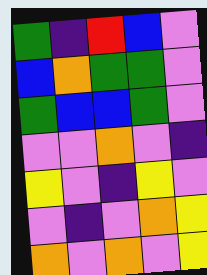[["green", "indigo", "red", "blue", "violet"], ["blue", "orange", "green", "green", "violet"], ["green", "blue", "blue", "green", "violet"], ["violet", "violet", "orange", "violet", "indigo"], ["yellow", "violet", "indigo", "yellow", "violet"], ["violet", "indigo", "violet", "orange", "yellow"], ["orange", "violet", "orange", "violet", "yellow"]]